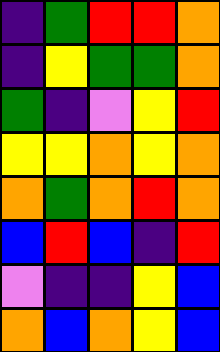[["indigo", "green", "red", "red", "orange"], ["indigo", "yellow", "green", "green", "orange"], ["green", "indigo", "violet", "yellow", "red"], ["yellow", "yellow", "orange", "yellow", "orange"], ["orange", "green", "orange", "red", "orange"], ["blue", "red", "blue", "indigo", "red"], ["violet", "indigo", "indigo", "yellow", "blue"], ["orange", "blue", "orange", "yellow", "blue"]]